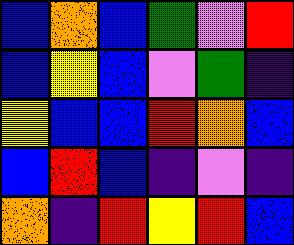[["blue", "orange", "blue", "green", "violet", "red"], ["blue", "yellow", "blue", "violet", "green", "indigo"], ["yellow", "blue", "blue", "red", "orange", "blue"], ["blue", "red", "blue", "indigo", "violet", "indigo"], ["orange", "indigo", "red", "yellow", "red", "blue"]]